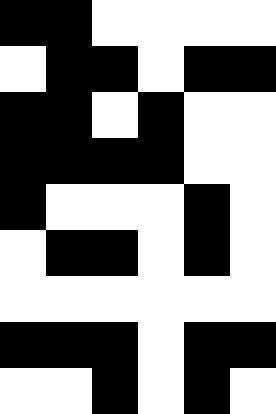[["black", "black", "white", "white", "white", "white"], ["white", "black", "black", "white", "black", "black"], ["black", "black", "white", "black", "white", "white"], ["black", "black", "black", "black", "white", "white"], ["black", "white", "white", "white", "black", "white"], ["white", "black", "black", "white", "black", "white"], ["white", "white", "white", "white", "white", "white"], ["black", "black", "black", "white", "black", "black"], ["white", "white", "black", "white", "black", "white"]]